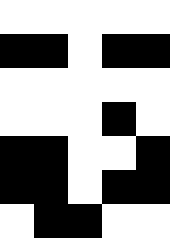[["white", "white", "white", "white", "white"], ["black", "black", "white", "black", "black"], ["white", "white", "white", "white", "white"], ["white", "white", "white", "black", "white"], ["black", "black", "white", "white", "black"], ["black", "black", "white", "black", "black"], ["white", "black", "black", "white", "white"]]